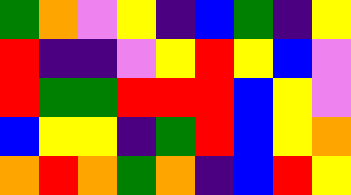[["green", "orange", "violet", "yellow", "indigo", "blue", "green", "indigo", "yellow"], ["red", "indigo", "indigo", "violet", "yellow", "red", "yellow", "blue", "violet"], ["red", "green", "green", "red", "red", "red", "blue", "yellow", "violet"], ["blue", "yellow", "yellow", "indigo", "green", "red", "blue", "yellow", "orange"], ["orange", "red", "orange", "green", "orange", "indigo", "blue", "red", "yellow"]]